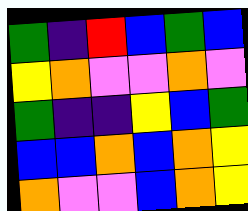[["green", "indigo", "red", "blue", "green", "blue"], ["yellow", "orange", "violet", "violet", "orange", "violet"], ["green", "indigo", "indigo", "yellow", "blue", "green"], ["blue", "blue", "orange", "blue", "orange", "yellow"], ["orange", "violet", "violet", "blue", "orange", "yellow"]]